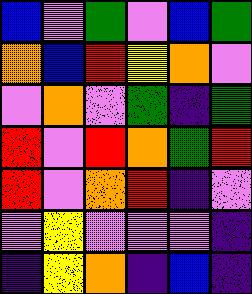[["blue", "violet", "green", "violet", "blue", "green"], ["orange", "blue", "red", "yellow", "orange", "violet"], ["violet", "orange", "violet", "green", "indigo", "green"], ["red", "violet", "red", "orange", "green", "red"], ["red", "violet", "orange", "red", "indigo", "violet"], ["violet", "yellow", "violet", "violet", "violet", "indigo"], ["indigo", "yellow", "orange", "indigo", "blue", "indigo"]]